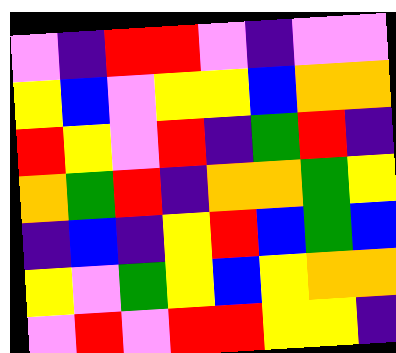[["violet", "indigo", "red", "red", "violet", "indigo", "violet", "violet"], ["yellow", "blue", "violet", "yellow", "yellow", "blue", "orange", "orange"], ["red", "yellow", "violet", "red", "indigo", "green", "red", "indigo"], ["orange", "green", "red", "indigo", "orange", "orange", "green", "yellow"], ["indigo", "blue", "indigo", "yellow", "red", "blue", "green", "blue"], ["yellow", "violet", "green", "yellow", "blue", "yellow", "orange", "orange"], ["violet", "red", "violet", "red", "red", "yellow", "yellow", "indigo"]]